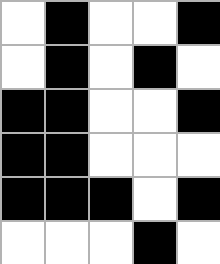[["white", "black", "white", "white", "black"], ["white", "black", "white", "black", "white"], ["black", "black", "white", "white", "black"], ["black", "black", "white", "white", "white"], ["black", "black", "black", "white", "black"], ["white", "white", "white", "black", "white"]]